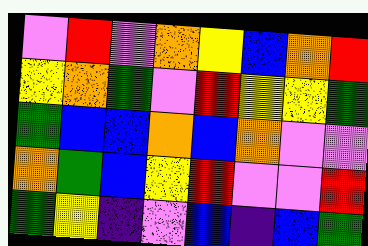[["violet", "red", "violet", "orange", "yellow", "blue", "orange", "red"], ["yellow", "orange", "green", "violet", "red", "yellow", "yellow", "green"], ["green", "blue", "blue", "orange", "blue", "orange", "violet", "violet"], ["orange", "green", "blue", "yellow", "red", "violet", "violet", "red"], ["green", "yellow", "indigo", "violet", "blue", "indigo", "blue", "green"]]